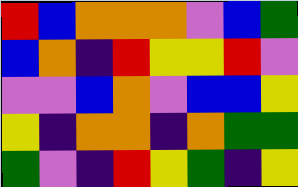[["red", "blue", "orange", "orange", "orange", "violet", "blue", "green"], ["blue", "orange", "indigo", "red", "yellow", "yellow", "red", "violet"], ["violet", "violet", "blue", "orange", "violet", "blue", "blue", "yellow"], ["yellow", "indigo", "orange", "orange", "indigo", "orange", "green", "green"], ["green", "violet", "indigo", "red", "yellow", "green", "indigo", "yellow"]]